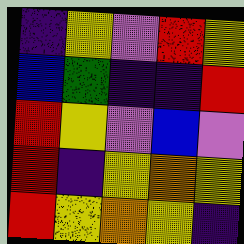[["indigo", "yellow", "violet", "red", "yellow"], ["blue", "green", "indigo", "indigo", "red"], ["red", "yellow", "violet", "blue", "violet"], ["red", "indigo", "yellow", "orange", "yellow"], ["red", "yellow", "orange", "yellow", "indigo"]]